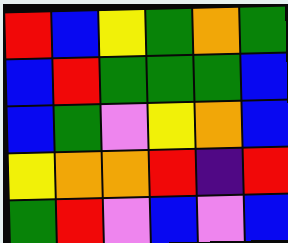[["red", "blue", "yellow", "green", "orange", "green"], ["blue", "red", "green", "green", "green", "blue"], ["blue", "green", "violet", "yellow", "orange", "blue"], ["yellow", "orange", "orange", "red", "indigo", "red"], ["green", "red", "violet", "blue", "violet", "blue"]]